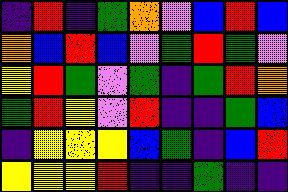[["indigo", "red", "indigo", "green", "orange", "violet", "blue", "red", "blue"], ["orange", "blue", "red", "blue", "violet", "green", "red", "green", "violet"], ["yellow", "red", "green", "violet", "green", "indigo", "green", "red", "orange"], ["green", "red", "yellow", "violet", "red", "indigo", "indigo", "green", "blue"], ["indigo", "yellow", "yellow", "yellow", "blue", "green", "indigo", "blue", "red"], ["yellow", "yellow", "yellow", "red", "indigo", "indigo", "green", "indigo", "indigo"]]